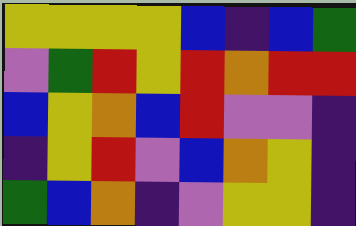[["yellow", "yellow", "yellow", "yellow", "blue", "indigo", "blue", "green"], ["violet", "green", "red", "yellow", "red", "orange", "red", "red"], ["blue", "yellow", "orange", "blue", "red", "violet", "violet", "indigo"], ["indigo", "yellow", "red", "violet", "blue", "orange", "yellow", "indigo"], ["green", "blue", "orange", "indigo", "violet", "yellow", "yellow", "indigo"]]